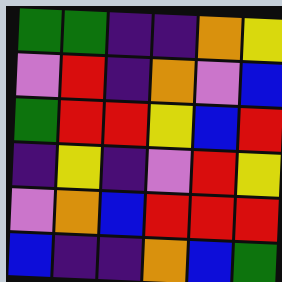[["green", "green", "indigo", "indigo", "orange", "yellow"], ["violet", "red", "indigo", "orange", "violet", "blue"], ["green", "red", "red", "yellow", "blue", "red"], ["indigo", "yellow", "indigo", "violet", "red", "yellow"], ["violet", "orange", "blue", "red", "red", "red"], ["blue", "indigo", "indigo", "orange", "blue", "green"]]